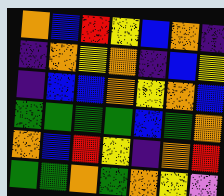[["orange", "blue", "red", "yellow", "blue", "orange", "indigo"], ["indigo", "orange", "yellow", "orange", "indigo", "blue", "yellow"], ["indigo", "blue", "blue", "orange", "yellow", "orange", "blue"], ["green", "green", "green", "green", "blue", "green", "orange"], ["orange", "blue", "red", "yellow", "indigo", "orange", "red"], ["green", "green", "orange", "green", "orange", "yellow", "violet"]]